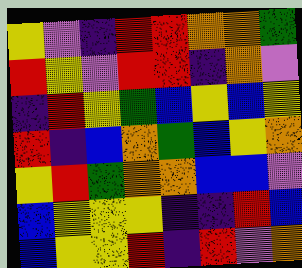[["yellow", "violet", "indigo", "red", "red", "orange", "orange", "green"], ["red", "yellow", "violet", "red", "red", "indigo", "orange", "violet"], ["indigo", "red", "yellow", "green", "blue", "yellow", "blue", "yellow"], ["red", "indigo", "blue", "orange", "green", "blue", "yellow", "orange"], ["yellow", "red", "green", "orange", "orange", "blue", "blue", "violet"], ["blue", "yellow", "yellow", "yellow", "indigo", "indigo", "red", "blue"], ["blue", "yellow", "yellow", "red", "indigo", "red", "violet", "orange"]]